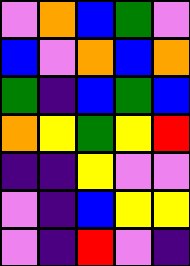[["violet", "orange", "blue", "green", "violet"], ["blue", "violet", "orange", "blue", "orange"], ["green", "indigo", "blue", "green", "blue"], ["orange", "yellow", "green", "yellow", "red"], ["indigo", "indigo", "yellow", "violet", "violet"], ["violet", "indigo", "blue", "yellow", "yellow"], ["violet", "indigo", "red", "violet", "indigo"]]